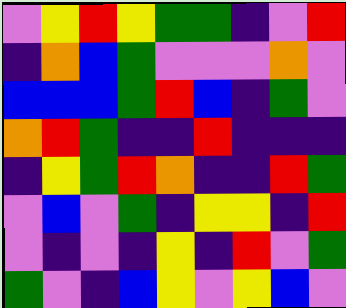[["violet", "yellow", "red", "yellow", "green", "green", "indigo", "violet", "red"], ["indigo", "orange", "blue", "green", "violet", "violet", "violet", "orange", "violet"], ["blue", "blue", "blue", "green", "red", "blue", "indigo", "green", "violet"], ["orange", "red", "green", "indigo", "indigo", "red", "indigo", "indigo", "indigo"], ["indigo", "yellow", "green", "red", "orange", "indigo", "indigo", "red", "green"], ["violet", "blue", "violet", "green", "indigo", "yellow", "yellow", "indigo", "red"], ["violet", "indigo", "violet", "indigo", "yellow", "indigo", "red", "violet", "green"], ["green", "violet", "indigo", "blue", "yellow", "violet", "yellow", "blue", "violet"]]